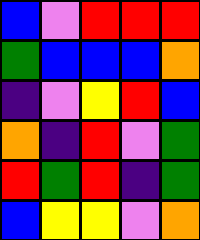[["blue", "violet", "red", "red", "red"], ["green", "blue", "blue", "blue", "orange"], ["indigo", "violet", "yellow", "red", "blue"], ["orange", "indigo", "red", "violet", "green"], ["red", "green", "red", "indigo", "green"], ["blue", "yellow", "yellow", "violet", "orange"]]